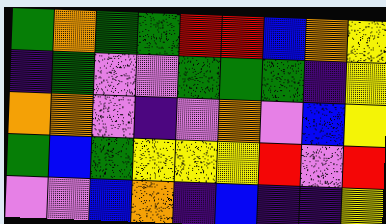[["green", "orange", "green", "green", "red", "red", "blue", "orange", "yellow"], ["indigo", "green", "violet", "violet", "green", "green", "green", "indigo", "yellow"], ["orange", "orange", "violet", "indigo", "violet", "orange", "violet", "blue", "yellow"], ["green", "blue", "green", "yellow", "yellow", "yellow", "red", "violet", "red"], ["violet", "violet", "blue", "orange", "indigo", "blue", "indigo", "indigo", "yellow"]]